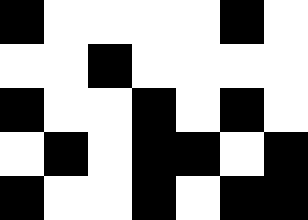[["black", "white", "white", "white", "white", "black", "white"], ["white", "white", "black", "white", "white", "white", "white"], ["black", "white", "white", "black", "white", "black", "white"], ["white", "black", "white", "black", "black", "white", "black"], ["black", "white", "white", "black", "white", "black", "black"]]